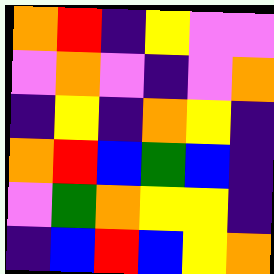[["orange", "red", "indigo", "yellow", "violet", "violet"], ["violet", "orange", "violet", "indigo", "violet", "orange"], ["indigo", "yellow", "indigo", "orange", "yellow", "indigo"], ["orange", "red", "blue", "green", "blue", "indigo"], ["violet", "green", "orange", "yellow", "yellow", "indigo"], ["indigo", "blue", "red", "blue", "yellow", "orange"]]